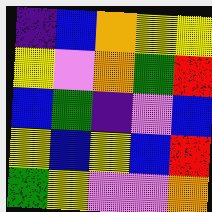[["indigo", "blue", "orange", "yellow", "yellow"], ["yellow", "violet", "orange", "green", "red"], ["blue", "green", "indigo", "violet", "blue"], ["yellow", "blue", "yellow", "blue", "red"], ["green", "yellow", "violet", "violet", "orange"]]